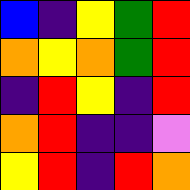[["blue", "indigo", "yellow", "green", "red"], ["orange", "yellow", "orange", "green", "red"], ["indigo", "red", "yellow", "indigo", "red"], ["orange", "red", "indigo", "indigo", "violet"], ["yellow", "red", "indigo", "red", "orange"]]